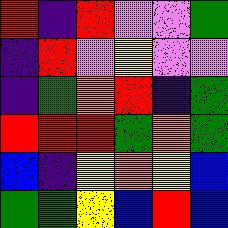[["red", "indigo", "red", "violet", "violet", "green"], ["indigo", "red", "violet", "yellow", "violet", "violet"], ["indigo", "green", "orange", "red", "indigo", "green"], ["red", "red", "red", "green", "orange", "green"], ["blue", "indigo", "yellow", "orange", "yellow", "blue"], ["green", "green", "yellow", "blue", "red", "blue"]]